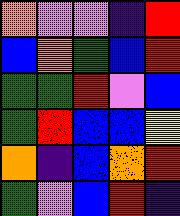[["orange", "violet", "violet", "indigo", "red"], ["blue", "orange", "green", "blue", "red"], ["green", "green", "red", "violet", "blue"], ["green", "red", "blue", "blue", "yellow"], ["orange", "indigo", "blue", "orange", "red"], ["green", "violet", "blue", "red", "indigo"]]